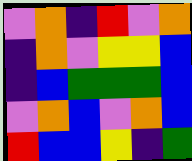[["violet", "orange", "indigo", "red", "violet", "orange"], ["indigo", "orange", "violet", "yellow", "yellow", "blue"], ["indigo", "blue", "green", "green", "green", "blue"], ["violet", "orange", "blue", "violet", "orange", "blue"], ["red", "blue", "blue", "yellow", "indigo", "green"]]